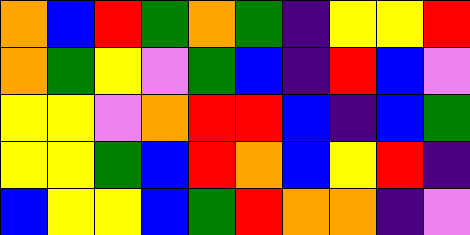[["orange", "blue", "red", "green", "orange", "green", "indigo", "yellow", "yellow", "red"], ["orange", "green", "yellow", "violet", "green", "blue", "indigo", "red", "blue", "violet"], ["yellow", "yellow", "violet", "orange", "red", "red", "blue", "indigo", "blue", "green"], ["yellow", "yellow", "green", "blue", "red", "orange", "blue", "yellow", "red", "indigo"], ["blue", "yellow", "yellow", "blue", "green", "red", "orange", "orange", "indigo", "violet"]]